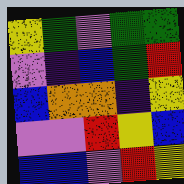[["yellow", "green", "violet", "green", "green"], ["violet", "indigo", "blue", "green", "red"], ["blue", "orange", "orange", "indigo", "yellow"], ["violet", "violet", "red", "yellow", "blue"], ["blue", "blue", "violet", "red", "yellow"]]